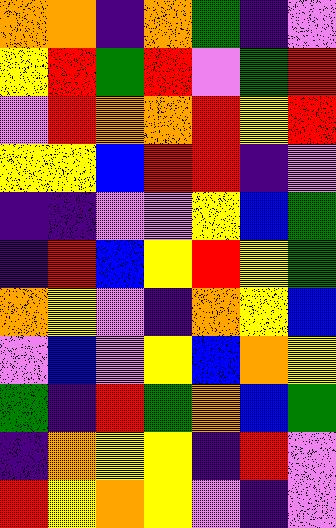[["orange", "orange", "indigo", "orange", "green", "indigo", "violet"], ["yellow", "red", "green", "red", "violet", "green", "red"], ["violet", "red", "orange", "orange", "red", "yellow", "red"], ["yellow", "yellow", "blue", "red", "red", "indigo", "violet"], ["indigo", "indigo", "violet", "violet", "yellow", "blue", "green"], ["indigo", "red", "blue", "yellow", "red", "yellow", "green"], ["orange", "yellow", "violet", "indigo", "orange", "yellow", "blue"], ["violet", "blue", "violet", "yellow", "blue", "orange", "yellow"], ["green", "indigo", "red", "green", "orange", "blue", "green"], ["indigo", "orange", "yellow", "yellow", "indigo", "red", "violet"], ["red", "yellow", "orange", "yellow", "violet", "indigo", "violet"]]